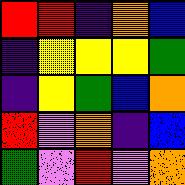[["red", "red", "indigo", "orange", "blue"], ["indigo", "yellow", "yellow", "yellow", "green"], ["indigo", "yellow", "green", "blue", "orange"], ["red", "violet", "orange", "indigo", "blue"], ["green", "violet", "red", "violet", "orange"]]